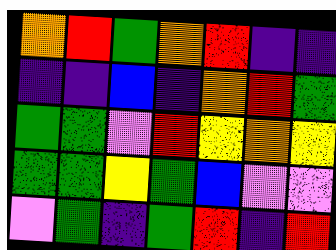[["orange", "red", "green", "orange", "red", "indigo", "indigo"], ["indigo", "indigo", "blue", "indigo", "orange", "red", "green"], ["green", "green", "violet", "red", "yellow", "orange", "yellow"], ["green", "green", "yellow", "green", "blue", "violet", "violet"], ["violet", "green", "indigo", "green", "red", "indigo", "red"]]